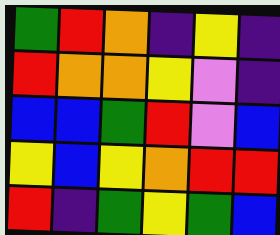[["green", "red", "orange", "indigo", "yellow", "indigo"], ["red", "orange", "orange", "yellow", "violet", "indigo"], ["blue", "blue", "green", "red", "violet", "blue"], ["yellow", "blue", "yellow", "orange", "red", "red"], ["red", "indigo", "green", "yellow", "green", "blue"]]